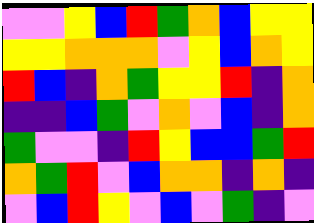[["violet", "violet", "yellow", "blue", "red", "green", "orange", "blue", "yellow", "yellow"], ["yellow", "yellow", "orange", "orange", "orange", "violet", "yellow", "blue", "orange", "yellow"], ["red", "blue", "indigo", "orange", "green", "yellow", "yellow", "red", "indigo", "orange"], ["indigo", "indigo", "blue", "green", "violet", "orange", "violet", "blue", "indigo", "orange"], ["green", "violet", "violet", "indigo", "red", "yellow", "blue", "blue", "green", "red"], ["orange", "green", "red", "violet", "blue", "orange", "orange", "indigo", "orange", "indigo"], ["violet", "blue", "red", "yellow", "violet", "blue", "violet", "green", "indigo", "violet"]]